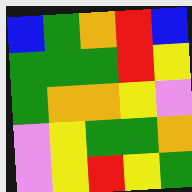[["blue", "green", "orange", "red", "blue"], ["green", "green", "green", "red", "yellow"], ["green", "orange", "orange", "yellow", "violet"], ["violet", "yellow", "green", "green", "orange"], ["violet", "yellow", "red", "yellow", "green"]]